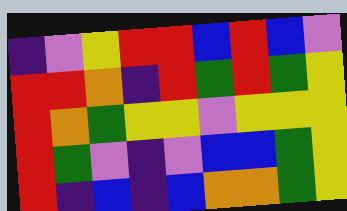[["indigo", "violet", "yellow", "red", "red", "blue", "red", "blue", "violet"], ["red", "red", "orange", "indigo", "red", "green", "red", "green", "yellow"], ["red", "orange", "green", "yellow", "yellow", "violet", "yellow", "yellow", "yellow"], ["red", "green", "violet", "indigo", "violet", "blue", "blue", "green", "yellow"], ["red", "indigo", "blue", "indigo", "blue", "orange", "orange", "green", "yellow"]]